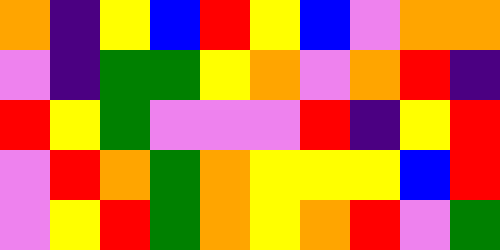[["orange", "indigo", "yellow", "blue", "red", "yellow", "blue", "violet", "orange", "orange"], ["violet", "indigo", "green", "green", "yellow", "orange", "violet", "orange", "red", "indigo"], ["red", "yellow", "green", "violet", "violet", "violet", "red", "indigo", "yellow", "red"], ["violet", "red", "orange", "green", "orange", "yellow", "yellow", "yellow", "blue", "red"], ["violet", "yellow", "red", "green", "orange", "yellow", "orange", "red", "violet", "green"]]